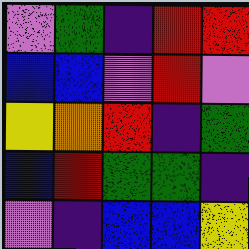[["violet", "green", "indigo", "red", "red"], ["blue", "blue", "violet", "red", "violet"], ["yellow", "orange", "red", "indigo", "green"], ["blue", "red", "green", "green", "indigo"], ["violet", "indigo", "blue", "blue", "yellow"]]